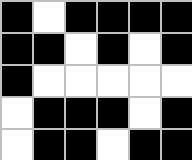[["black", "white", "black", "black", "black", "black"], ["black", "black", "white", "black", "white", "black"], ["black", "white", "white", "white", "white", "white"], ["white", "black", "black", "black", "white", "black"], ["white", "black", "black", "white", "black", "black"]]